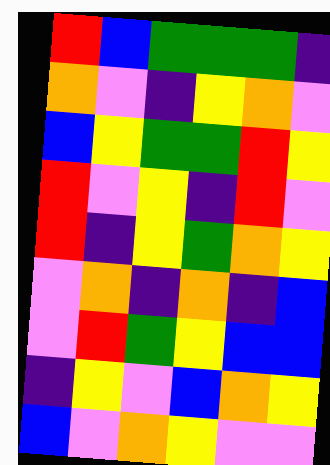[["red", "blue", "green", "green", "green", "indigo"], ["orange", "violet", "indigo", "yellow", "orange", "violet"], ["blue", "yellow", "green", "green", "red", "yellow"], ["red", "violet", "yellow", "indigo", "red", "violet"], ["red", "indigo", "yellow", "green", "orange", "yellow"], ["violet", "orange", "indigo", "orange", "indigo", "blue"], ["violet", "red", "green", "yellow", "blue", "blue"], ["indigo", "yellow", "violet", "blue", "orange", "yellow"], ["blue", "violet", "orange", "yellow", "violet", "violet"]]